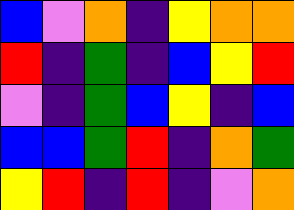[["blue", "violet", "orange", "indigo", "yellow", "orange", "orange"], ["red", "indigo", "green", "indigo", "blue", "yellow", "red"], ["violet", "indigo", "green", "blue", "yellow", "indigo", "blue"], ["blue", "blue", "green", "red", "indigo", "orange", "green"], ["yellow", "red", "indigo", "red", "indigo", "violet", "orange"]]